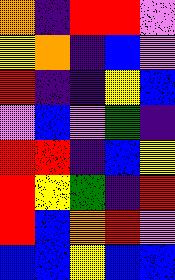[["orange", "indigo", "red", "red", "violet"], ["yellow", "orange", "indigo", "blue", "violet"], ["red", "indigo", "indigo", "yellow", "blue"], ["violet", "blue", "violet", "green", "indigo"], ["red", "red", "indigo", "blue", "yellow"], ["red", "yellow", "green", "indigo", "red"], ["red", "blue", "orange", "red", "violet"], ["blue", "blue", "yellow", "blue", "blue"]]